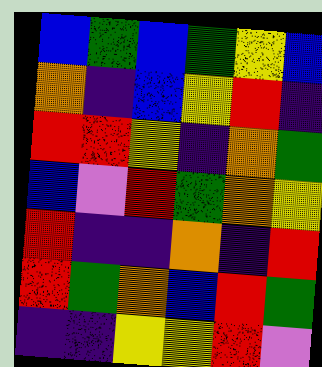[["blue", "green", "blue", "green", "yellow", "blue"], ["orange", "indigo", "blue", "yellow", "red", "indigo"], ["red", "red", "yellow", "indigo", "orange", "green"], ["blue", "violet", "red", "green", "orange", "yellow"], ["red", "indigo", "indigo", "orange", "indigo", "red"], ["red", "green", "orange", "blue", "red", "green"], ["indigo", "indigo", "yellow", "yellow", "red", "violet"]]